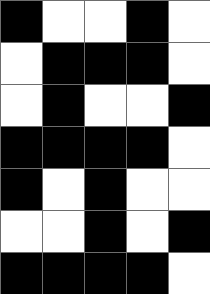[["black", "white", "white", "black", "white"], ["white", "black", "black", "black", "white"], ["white", "black", "white", "white", "black"], ["black", "black", "black", "black", "white"], ["black", "white", "black", "white", "white"], ["white", "white", "black", "white", "black"], ["black", "black", "black", "black", "white"]]